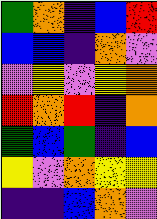[["green", "orange", "indigo", "blue", "red"], ["blue", "blue", "indigo", "orange", "violet"], ["violet", "yellow", "violet", "yellow", "orange"], ["red", "orange", "red", "indigo", "orange"], ["green", "blue", "green", "indigo", "blue"], ["yellow", "violet", "orange", "yellow", "yellow"], ["indigo", "indigo", "blue", "orange", "violet"]]